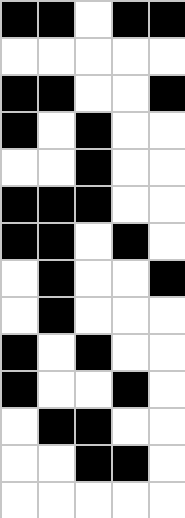[["black", "black", "white", "black", "black"], ["white", "white", "white", "white", "white"], ["black", "black", "white", "white", "black"], ["black", "white", "black", "white", "white"], ["white", "white", "black", "white", "white"], ["black", "black", "black", "white", "white"], ["black", "black", "white", "black", "white"], ["white", "black", "white", "white", "black"], ["white", "black", "white", "white", "white"], ["black", "white", "black", "white", "white"], ["black", "white", "white", "black", "white"], ["white", "black", "black", "white", "white"], ["white", "white", "black", "black", "white"], ["white", "white", "white", "white", "white"]]